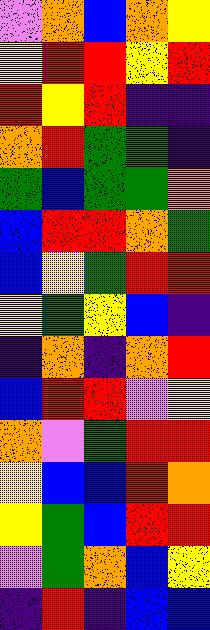[["violet", "orange", "blue", "orange", "yellow"], ["yellow", "red", "red", "yellow", "red"], ["red", "yellow", "red", "indigo", "indigo"], ["orange", "red", "green", "green", "indigo"], ["green", "blue", "green", "green", "orange"], ["blue", "red", "red", "orange", "green"], ["blue", "yellow", "green", "red", "red"], ["yellow", "green", "yellow", "blue", "indigo"], ["indigo", "orange", "indigo", "orange", "red"], ["blue", "red", "red", "violet", "yellow"], ["orange", "violet", "green", "red", "red"], ["yellow", "blue", "blue", "red", "orange"], ["yellow", "green", "blue", "red", "red"], ["violet", "green", "orange", "blue", "yellow"], ["indigo", "red", "indigo", "blue", "blue"]]